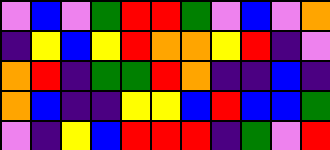[["violet", "blue", "violet", "green", "red", "red", "green", "violet", "blue", "violet", "orange"], ["indigo", "yellow", "blue", "yellow", "red", "orange", "orange", "yellow", "red", "indigo", "violet"], ["orange", "red", "indigo", "green", "green", "red", "orange", "indigo", "indigo", "blue", "indigo"], ["orange", "blue", "indigo", "indigo", "yellow", "yellow", "blue", "red", "blue", "blue", "green"], ["violet", "indigo", "yellow", "blue", "red", "red", "red", "indigo", "green", "violet", "red"]]